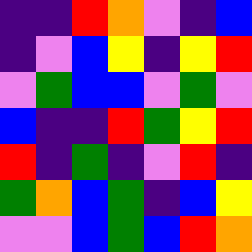[["indigo", "indigo", "red", "orange", "violet", "indigo", "blue"], ["indigo", "violet", "blue", "yellow", "indigo", "yellow", "red"], ["violet", "green", "blue", "blue", "violet", "green", "violet"], ["blue", "indigo", "indigo", "red", "green", "yellow", "red"], ["red", "indigo", "green", "indigo", "violet", "red", "indigo"], ["green", "orange", "blue", "green", "indigo", "blue", "yellow"], ["violet", "violet", "blue", "green", "blue", "red", "orange"]]